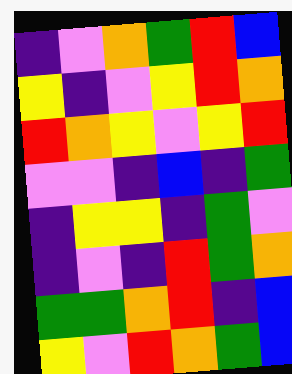[["indigo", "violet", "orange", "green", "red", "blue"], ["yellow", "indigo", "violet", "yellow", "red", "orange"], ["red", "orange", "yellow", "violet", "yellow", "red"], ["violet", "violet", "indigo", "blue", "indigo", "green"], ["indigo", "yellow", "yellow", "indigo", "green", "violet"], ["indigo", "violet", "indigo", "red", "green", "orange"], ["green", "green", "orange", "red", "indigo", "blue"], ["yellow", "violet", "red", "orange", "green", "blue"]]